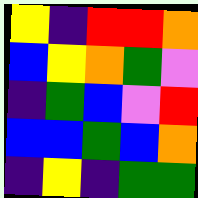[["yellow", "indigo", "red", "red", "orange"], ["blue", "yellow", "orange", "green", "violet"], ["indigo", "green", "blue", "violet", "red"], ["blue", "blue", "green", "blue", "orange"], ["indigo", "yellow", "indigo", "green", "green"]]